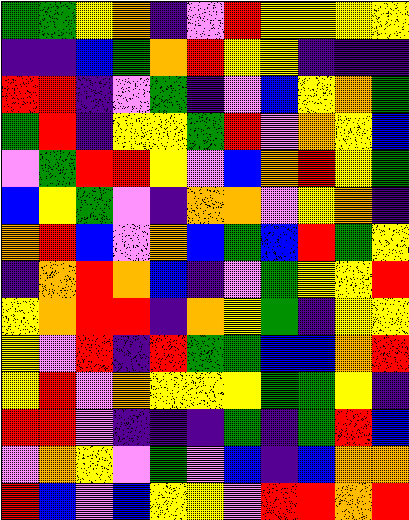[["green", "green", "yellow", "orange", "indigo", "violet", "red", "yellow", "yellow", "yellow", "yellow"], ["indigo", "indigo", "blue", "green", "orange", "red", "yellow", "yellow", "indigo", "indigo", "indigo"], ["red", "red", "indigo", "violet", "green", "indigo", "violet", "blue", "yellow", "orange", "green"], ["green", "red", "indigo", "yellow", "yellow", "green", "red", "violet", "orange", "yellow", "blue"], ["violet", "green", "red", "red", "yellow", "violet", "blue", "orange", "red", "yellow", "green"], ["blue", "yellow", "green", "violet", "indigo", "orange", "orange", "violet", "yellow", "orange", "indigo"], ["orange", "red", "blue", "violet", "orange", "blue", "green", "blue", "red", "green", "yellow"], ["indigo", "orange", "red", "orange", "blue", "indigo", "violet", "green", "yellow", "yellow", "red"], ["yellow", "orange", "red", "red", "indigo", "orange", "yellow", "green", "indigo", "yellow", "yellow"], ["yellow", "violet", "red", "indigo", "red", "green", "green", "blue", "blue", "orange", "red"], ["yellow", "red", "violet", "orange", "yellow", "yellow", "yellow", "green", "green", "yellow", "indigo"], ["red", "red", "violet", "indigo", "indigo", "indigo", "green", "indigo", "green", "red", "blue"], ["violet", "orange", "yellow", "violet", "green", "violet", "blue", "indigo", "blue", "orange", "orange"], ["red", "blue", "violet", "blue", "yellow", "yellow", "violet", "red", "red", "orange", "red"]]